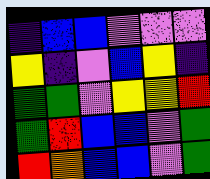[["indigo", "blue", "blue", "violet", "violet", "violet"], ["yellow", "indigo", "violet", "blue", "yellow", "indigo"], ["green", "green", "violet", "yellow", "yellow", "red"], ["green", "red", "blue", "blue", "violet", "green"], ["red", "orange", "blue", "blue", "violet", "green"]]